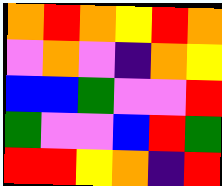[["orange", "red", "orange", "yellow", "red", "orange"], ["violet", "orange", "violet", "indigo", "orange", "yellow"], ["blue", "blue", "green", "violet", "violet", "red"], ["green", "violet", "violet", "blue", "red", "green"], ["red", "red", "yellow", "orange", "indigo", "red"]]